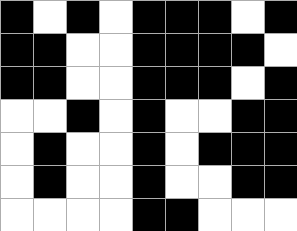[["black", "white", "black", "white", "black", "black", "black", "white", "black"], ["black", "black", "white", "white", "black", "black", "black", "black", "white"], ["black", "black", "white", "white", "black", "black", "black", "white", "black"], ["white", "white", "black", "white", "black", "white", "white", "black", "black"], ["white", "black", "white", "white", "black", "white", "black", "black", "black"], ["white", "black", "white", "white", "black", "white", "white", "black", "black"], ["white", "white", "white", "white", "black", "black", "white", "white", "white"]]